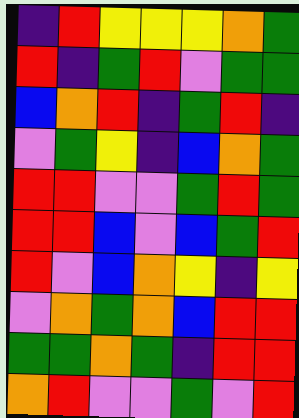[["indigo", "red", "yellow", "yellow", "yellow", "orange", "green"], ["red", "indigo", "green", "red", "violet", "green", "green"], ["blue", "orange", "red", "indigo", "green", "red", "indigo"], ["violet", "green", "yellow", "indigo", "blue", "orange", "green"], ["red", "red", "violet", "violet", "green", "red", "green"], ["red", "red", "blue", "violet", "blue", "green", "red"], ["red", "violet", "blue", "orange", "yellow", "indigo", "yellow"], ["violet", "orange", "green", "orange", "blue", "red", "red"], ["green", "green", "orange", "green", "indigo", "red", "red"], ["orange", "red", "violet", "violet", "green", "violet", "red"]]